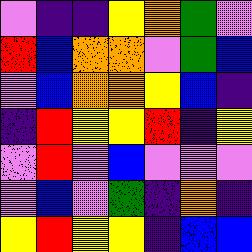[["violet", "indigo", "indigo", "yellow", "orange", "green", "violet"], ["red", "blue", "orange", "orange", "violet", "green", "blue"], ["violet", "blue", "orange", "orange", "yellow", "blue", "indigo"], ["indigo", "red", "yellow", "yellow", "red", "indigo", "yellow"], ["violet", "red", "violet", "blue", "violet", "violet", "violet"], ["violet", "blue", "violet", "green", "indigo", "orange", "indigo"], ["yellow", "red", "yellow", "yellow", "indigo", "blue", "blue"]]